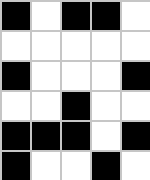[["black", "white", "black", "black", "white"], ["white", "white", "white", "white", "white"], ["black", "white", "white", "white", "black"], ["white", "white", "black", "white", "white"], ["black", "black", "black", "white", "black"], ["black", "white", "white", "black", "white"]]